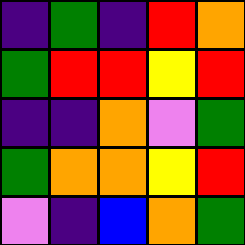[["indigo", "green", "indigo", "red", "orange"], ["green", "red", "red", "yellow", "red"], ["indigo", "indigo", "orange", "violet", "green"], ["green", "orange", "orange", "yellow", "red"], ["violet", "indigo", "blue", "orange", "green"]]